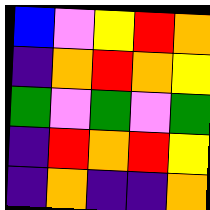[["blue", "violet", "yellow", "red", "orange"], ["indigo", "orange", "red", "orange", "yellow"], ["green", "violet", "green", "violet", "green"], ["indigo", "red", "orange", "red", "yellow"], ["indigo", "orange", "indigo", "indigo", "orange"]]